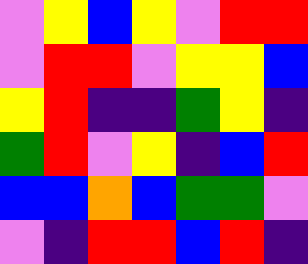[["violet", "yellow", "blue", "yellow", "violet", "red", "red"], ["violet", "red", "red", "violet", "yellow", "yellow", "blue"], ["yellow", "red", "indigo", "indigo", "green", "yellow", "indigo"], ["green", "red", "violet", "yellow", "indigo", "blue", "red"], ["blue", "blue", "orange", "blue", "green", "green", "violet"], ["violet", "indigo", "red", "red", "blue", "red", "indigo"]]